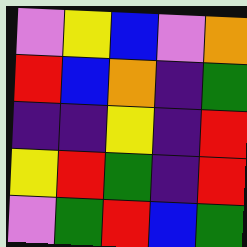[["violet", "yellow", "blue", "violet", "orange"], ["red", "blue", "orange", "indigo", "green"], ["indigo", "indigo", "yellow", "indigo", "red"], ["yellow", "red", "green", "indigo", "red"], ["violet", "green", "red", "blue", "green"]]